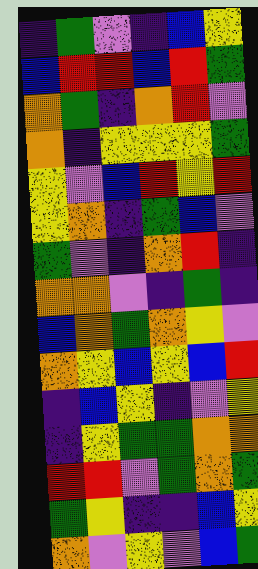[["indigo", "green", "violet", "indigo", "blue", "yellow"], ["blue", "red", "red", "blue", "red", "green"], ["orange", "green", "indigo", "orange", "red", "violet"], ["orange", "indigo", "yellow", "yellow", "yellow", "green"], ["yellow", "violet", "blue", "red", "yellow", "red"], ["yellow", "orange", "indigo", "green", "blue", "violet"], ["green", "violet", "indigo", "orange", "red", "indigo"], ["orange", "orange", "violet", "indigo", "green", "indigo"], ["blue", "orange", "green", "orange", "yellow", "violet"], ["orange", "yellow", "blue", "yellow", "blue", "red"], ["indigo", "blue", "yellow", "indigo", "violet", "yellow"], ["indigo", "yellow", "green", "green", "orange", "orange"], ["red", "red", "violet", "green", "orange", "green"], ["green", "yellow", "indigo", "indigo", "blue", "yellow"], ["orange", "violet", "yellow", "violet", "blue", "green"]]